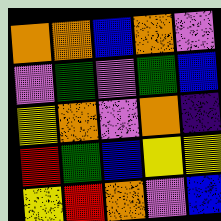[["orange", "orange", "blue", "orange", "violet"], ["violet", "green", "violet", "green", "blue"], ["yellow", "orange", "violet", "orange", "indigo"], ["red", "green", "blue", "yellow", "yellow"], ["yellow", "red", "orange", "violet", "blue"]]